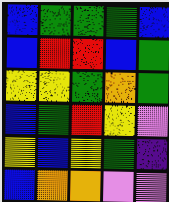[["blue", "green", "green", "green", "blue"], ["blue", "red", "red", "blue", "green"], ["yellow", "yellow", "green", "orange", "green"], ["blue", "green", "red", "yellow", "violet"], ["yellow", "blue", "yellow", "green", "indigo"], ["blue", "orange", "orange", "violet", "violet"]]